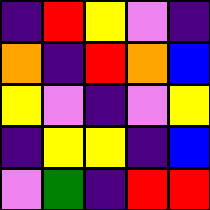[["indigo", "red", "yellow", "violet", "indigo"], ["orange", "indigo", "red", "orange", "blue"], ["yellow", "violet", "indigo", "violet", "yellow"], ["indigo", "yellow", "yellow", "indigo", "blue"], ["violet", "green", "indigo", "red", "red"]]